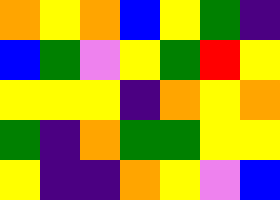[["orange", "yellow", "orange", "blue", "yellow", "green", "indigo"], ["blue", "green", "violet", "yellow", "green", "red", "yellow"], ["yellow", "yellow", "yellow", "indigo", "orange", "yellow", "orange"], ["green", "indigo", "orange", "green", "green", "yellow", "yellow"], ["yellow", "indigo", "indigo", "orange", "yellow", "violet", "blue"]]